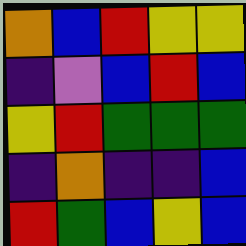[["orange", "blue", "red", "yellow", "yellow"], ["indigo", "violet", "blue", "red", "blue"], ["yellow", "red", "green", "green", "green"], ["indigo", "orange", "indigo", "indigo", "blue"], ["red", "green", "blue", "yellow", "blue"]]